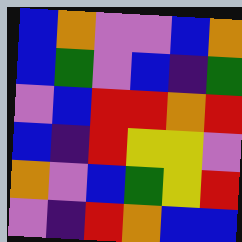[["blue", "orange", "violet", "violet", "blue", "orange"], ["blue", "green", "violet", "blue", "indigo", "green"], ["violet", "blue", "red", "red", "orange", "red"], ["blue", "indigo", "red", "yellow", "yellow", "violet"], ["orange", "violet", "blue", "green", "yellow", "red"], ["violet", "indigo", "red", "orange", "blue", "blue"]]